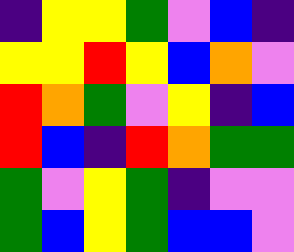[["indigo", "yellow", "yellow", "green", "violet", "blue", "indigo"], ["yellow", "yellow", "red", "yellow", "blue", "orange", "violet"], ["red", "orange", "green", "violet", "yellow", "indigo", "blue"], ["red", "blue", "indigo", "red", "orange", "green", "green"], ["green", "violet", "yellow", "green", "indigo", "violet", "violet"], ["green", "blue", "yellow", "green", "blue", "blue", "violet"]]